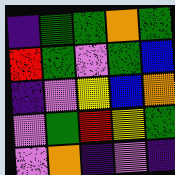[["indigo", "green", "green", "orange", "green"], ["red", "green", "violet", "green", "blue"], ["indigo", "violet", "yellow", "blue", "orange"], ["violet", "green", "red", "yellow", "green"], ["violet", "orange", "indigo", "violet", "indigo"]]